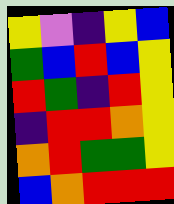[["yellow", "violet", "indigo", "yellow", "blue"], ["green", "blue", "red", "blue", "yellow"], ["red", "green", "indigo", "red", "yellow"], ["indigo", "red", "red", "orange", "yellow"], ["orange", "red", "green", "green", "yellow"], ["blue", "orange", "red", "red", "red"]]